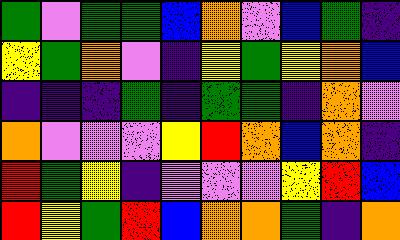[["green", "violet", "green", "green", "blue", "orange", "violet", "blue", "green", "indigo"], ["yellow", "green", "orange", "violet", "indigo", "yellow", "green", "yellow", "orange", "blue"], ["indigo", "indigo", "indigo", "green", "indigo", "green", "green", "indigo", "orange", "violet"], ["orange", "violet", "violet", "violet", "yellow", "red", "orange", "blue", "orange", "indigo"], ["red", "green", "yellow", "indigo", "violet", "violet", "violet", "yellow", "red", "blue"], ["red", "yellow", "green", "red", "blue", "orange", "orange", "green", "indigo", "orange"]]